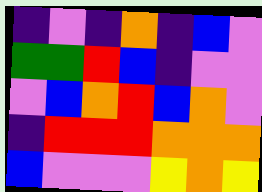[["indigo", "violet", "indigo", "orange", "indigo", "blue", "violet"], ["green", "green", "red", "blue", "indigo", "violet", "violet"], ["violet", "blue", "orange", "red", "blue", "orange", "violet"], ["indigo", "red", "red", "red", "orange", "orange", "orange"], ["blue", "violet", "violet", "violet", "yellow", "orange", "yellow"]]